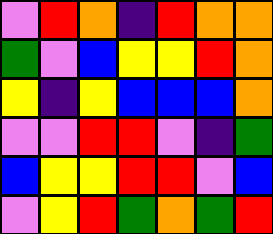[["violet", "red", "orange", "indigo", "red", "orange", "orange"], ["green", "violet", "blue", "yellow", "yellow", "red", "orange"], ["yellow", "indigo", "yellow", "blue", "blue", "blue", "orange"], ["violet", "violet", "red", "red", "violet", "indigo", "green"], ["blue", "yellow", "yellow", "red", "red", "violet", "blue"], ["violet", "yellow", "red", "green", "orange", "green", "red"]]